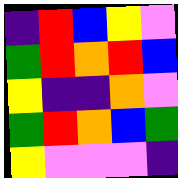[["indigo", "red", "blue", "yellow", "violet"], ["green", "red", "orange", "red", "blue"], ["yellow", "indigo", "indigo", "orange", "violet"], ["green", "red", "orange", "blue", "green"], ["yellow", "violet", "violet", "violet", "indigo"]]